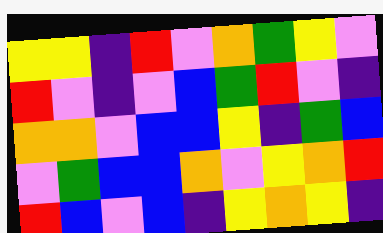[["yellow", "yellow", "indigo", "red", "violet", "orange", "green", "yellow", "violet"], ["red", "violet", "indigo", "violet", "blue", "green", "red", "violet", "indigo"], ["orange", "orange", "violet", "blue", "blue", "yellow", "indigo", "green", "blue"], ["violet", "green", "blue", "blue", "orange", "violet", "yellow", "orange", "red"], ["red", "blue", "violet", "blue", "indigo", "yellow", "orange", "yellow", "indigo"]]